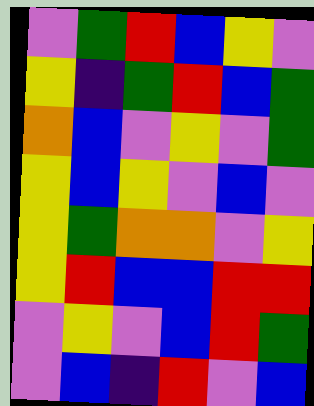[["violet", "green", "red", "blue", "yellow", "violet"], ["yellow", "indigo", "green", "red", "blue", "green"], ["orange", "blue", "violet", "yellow", "violet", "green"], ["yellow", "blue", "yellow", "violet", "blue", "violet"], ["yellow", "green", "orange", "orange", "violet", "yellow"], ["yellow", "red", "blue", "blue", "red", "red"], ["violet", "yellow", "violet", "blue", "red", "green"], ["violet", "blue", "indigo", "red", "violet", "blue"]]